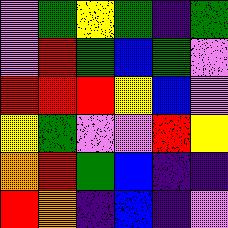[["violet", "green", "yellow", "green", "indigo", "green"], ["violet", "red", "green", "blue", "green", "violet"], ["red", "red", "red", "yellow", "blue", "violet"], ["yellow", "green", "violet", "violet", "red", "yellow"], ["orange", "red", "green", "blue", "indigo", "indigo"], ["red", "orange", "indigo", "blue", "indigo", "violet"]]